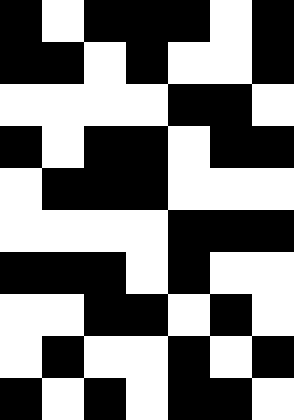[["black", "white", "black", "black", "black", "white", "black"], ["black", "black", "white", "black", "white", "white", "black"], ["white", "white", "white", "white", "black", "black", "white"], ["black", "white", "black", "black", "white", "black", "black"], ["white", "black", "black", "black", "white", "white", "white"], ["white", "white", "white", "white", "black", "black", "black"], ["black", "black", "black", "white", "black", "white", "white"], ["white", "white", "black", "black", "white", "black", "white"], ["white", "black", "white", "white", "black", "white", "black"], ["black", "white", "black", "white", "black", "black", "white"]]